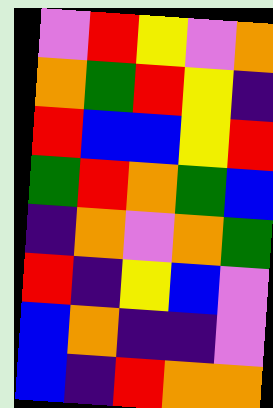[["violet", "red", "yellow", "violet", "orange"], ["orange", "green", "red", "yellow", "indigo"], ["red", "blue", "blue", "yellow", "red"], ["green", "red", "orange", "green", "blue"], ["indigo", "orange", "violet", "orange", "green"], ["red", "indigo", "yellow", "blue", "violet"], ["blue", "orange", "indigo", "indigo", "violet"], ["blue", "indigo", "red", "orange", "orange"]]